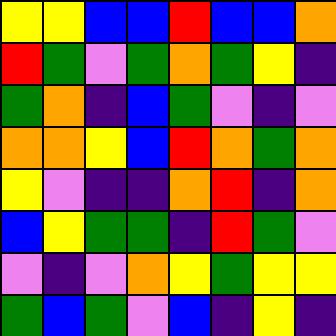[["yellow", "yellow", "blue", "blue", "red", "blue", "blue", "orange"], ["red", "green", "violet", "green", "orange", "green", "yellow", "indigo"], ["green", "orange", "indigo", "blue", "green", "violet", "indigo", "violet"], ["orange", "orange", "yellow", "blue", "red", "orange", "green", "orange"], ["yellow", "violet", "indigo", "indigo", "orange", "red", "indigo", "orange"], ["blue", "yellow", "green", "green", "indigo", "red", "green", "violet"], ["violet", "indigo", "violet", "orange", "yellow", "green", "yellow", "yellow"], ["green", "blue", "green", "violet", "blue", "indigo", "yellow", "indigo"]]